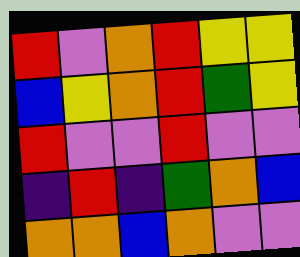[["red", "violet", "orange", "red", "yellow", "yellow"], ["blue", "yellow", "orange", "red", "green", "yellow"], ["red", "violet", "violet", "red", "violet", "violet"], ["indigo", "red", "indigo", "green", "orange", "blue"], ["orange", "orange", "blue", "orange", "violet", "violet"]]